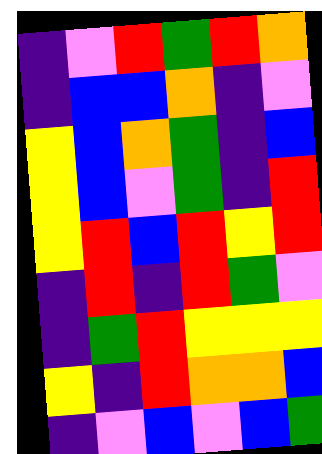[["indigo", "violet", "red", "green", "red", "orange"], ["indigo", "blue", "blue", "orange", "indigo", "violet"], ["yellow", "blue", "orange", "green", "indigo", "blue"], ["yellow", "blue", "violet", "green", "indigo", "red"], ["yellow", "red", "blue", "red", "yellow", "red"], ["indigo", "red", "indigo", "red", "green", "violet"], ["indigo", "green", "red", "yellow", "yellow", "yellow"], ["yellow", "indigo", "red", "orange", "orange", "blue"], ["indigo", "violet", "blue", "violet", "blue", "green"]]